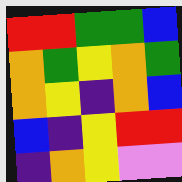[["red", "red", "green", "green", "blue"], ["orange", "green", "yellow", "orange", "green"], ["orange", "yellow", "indigo", "orange", "blue"], ["blue", "indigo", "yellow", "red", "red"], ["indigo", "orange", "yellow", "violet", "violet"]]